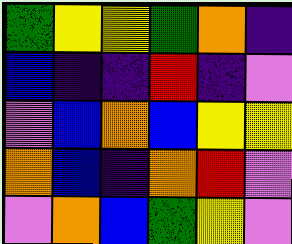[["green", "yellow", "yellow", "green", "orange", "indigo"], ["blue", "indigo", "indigo", "red", "indigo", "violet"], ["violet", "blue", "orange", "blue", "yellow", "yellow"], ["orange", "blue", "indigo", "orange", "red", "violet"], ["violet", "orange", "blue", "green", "yellow", "violet"]]